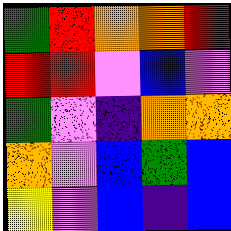[["green", "red", "orange", "orange", "red"], ["red", "red", "violet", "blue", "violet"], ["green", "violet", "indigo", "orange", "orange"], ["orange", "violet", "blue", "green", "blue"], ["yellow", "violet", "blue", "indigo", "blue"]]